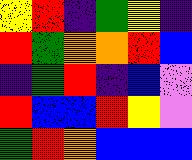[["yellow", "red", "indigo", "green", "yellow", "indigo"], ["red", "green", "orange", "orange", "red", "blue"], ["indigo", "green", "red", "indigo", "blue", "violet"], ["red", "blue", "blue", "red", "yellow", "violet"], ["green", "red", "orange", "blue", "blue", "blue"]]